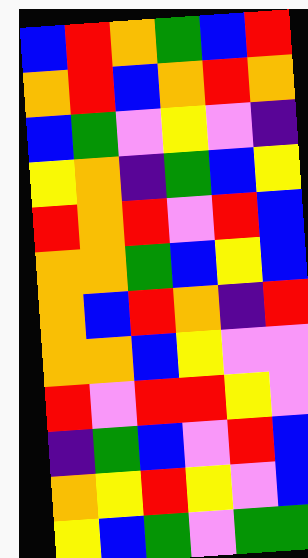[["blue", "red", "orange", "green", "blue", "red"], ["orange", "red", "blue", "orange", "red", "orange"], ["blue", "green", "violet", "yellow", "violet", "indigo"], ["yellow", "orange", "indigo", "green", "blue", "yellow"], ["red", "orange", "red", "violet", "red", "blue"], ["orange", "orange", "green", "blue", "yellow", "blue"], ["orange", "blue", "red", "orange", "indigo", "red"], ["orange", "orange", "blue", "yellow", "violet", "violet"], ["red", "violet", "red", "red", "yellow", "violet"], ["indigo", "green", "blue", "violet", "red", "blue"], ["orange", "yellow", "red", "yellow", "violet", "blue"], ["yellow", "blue", "green", "violet", "green", "green"]]